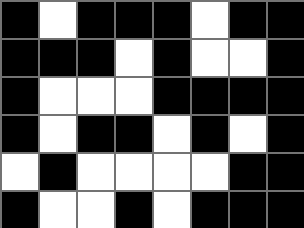[["black", "white", "black", "black", "black", "white", "black", "black"], ["black", "black", "black", "white", "black", "white", "white", "black"], ["black", "white", "white", "white", "black", "black", "black", "black"], ["black", "white", "black", "black", "white", "black", "white", "black"], ["white", "black", "white", "white", "white", "white", "black", "black"], ["black", "white", "white", "black", "white", "black", "black", "black"]]